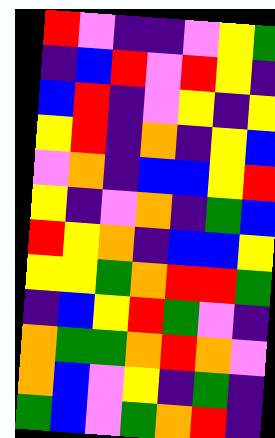[["red", "violet", "indigo", "indigo", "violet", "yellow", "green"], ["indigo", "blue", "red", "violet", "red", "yellow", "indigo"], ["blue", "red", "indigo", "violet", "yellow", "indigo", "yellow"], ["yellow", "red", "indigo", "orange", "indigo", "yellow", "blue"], ["violet", "orange", "indigo", "blue", "blue", "yellow", "red"], ["yellow", "indigo", "violet", "orange", "indigo", "green", "blue"], ["red", "yellow", "orange", "indigo", "blue", "blue", "yellow"], ["yellow", "yellow", "green", "orange", "red", "red", "green"], ["indigo", "blue", "yellow", "red", "green", "violet", "indigo"], ["orange", "green", "green", "orange", "red", "orange", "violet"], ["orange", "blue", "violet", "yellow", "indigo", "green", "indigo"], ["green", "blue", "violet", "green", "orange", "red", "indigo"]]